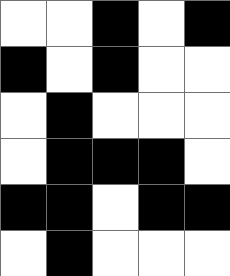[["white", "white", "black", "white", "black"], ["black", "white", "black", "white", "white"], ["white", "black", "white", "white", "white"], ["white", "black", "black", "black", "white"], ["black", "black", "white", "black", "black"], ["white", "black", "white", "white", "white"]]